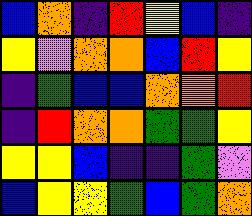[["blue", "orange", "indigo", "red", "yellow", "blue", "indigo"], ["yellow", "violet", "orange", "orange", "blue", "red", "yellow"], ["indigo", "green", "blue", "blue", "orange", "orange", "red"], ["indigo", "red", "orange", "orange", "green", "green", "yellow"], ["yellow", "yellow", "blue", "indigo", "indigo", "green", "violet"], ["blue", "yellow", "yellow", "green", "blue", "green", "orange"]]